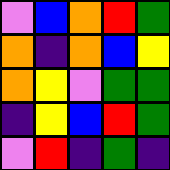[["violet", "blue", "orange", "red", "green"], ["orange", "indigo", "orange", "blue", "yellow"], ["orange", "yellow", "violet", "green", "green"], ["indigo", "yellow", "blue", "red", "green"], ["violet", "red", "indigo", "green", "indigo"]]